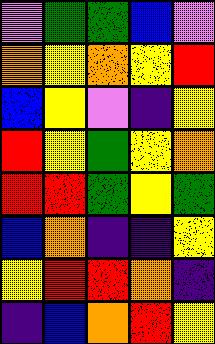[["violet", "green", "green", "blue", "violet"], ["orange", "yellow", "orange", "yellow", "red"], ["blue", "yellow", "violet", "indigo", "yellow"], ["red", "yellow", "green", "yellow", "orange"], ["red", "red", "green", "yellow", "green"], ["blue", "orange", "indigo", "indigo", "yellow"], ["yellow", "red", "red", "orange", "indigo"], ["indigo", "blue", "orange", "red", "yellow"]]